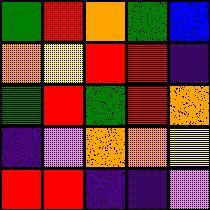[["green", "red", "orange", "green", "blue"], ["orange", "yellow", "red", "red", "indigo"], ["green", "red", "green", "red", "orange"], ["indigo", "violet", "orange", "orange", "yellow"], ["red", "red", "indigo", "indigo", "violet"]]